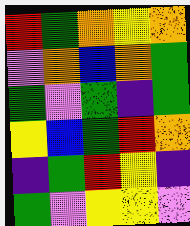[["red", "green", "orange", "yellow", "orange"], ["violet", "orange", "blue", "orange", "green"], ["green", "violet", "green", "indigo", "green"], ["yellow", "blue", "green", "red", "orange"], ["indigo", "green", "red", "yellow", "indigo"], ["green", "violet", "yellow", "yellow", "violet"]]